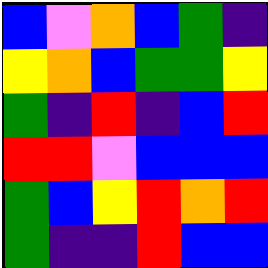[["blue", "violet", "orange", "blue", "green", "indigo"], ["yellow", "orange", "blue", "green", "green", "yellow"], ["green", "indigo", "red", "indigo", "blue", "red"], ["red", "red", "violet", "blue", "blue", "blue"], ["green", "blue", "yellow", "red", "orange", "red"], ["green", "indigo", "indigo", "red", "blue", "blue"]]